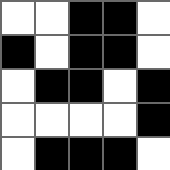[["white", "white", "black", "black", "white"], ["black", "white", "black", "black", "white"], ["white", "black", "black", "white", "black"], ["white", "white", "white", "white", "black"], ["white", "black", "black", "black", "white"]]